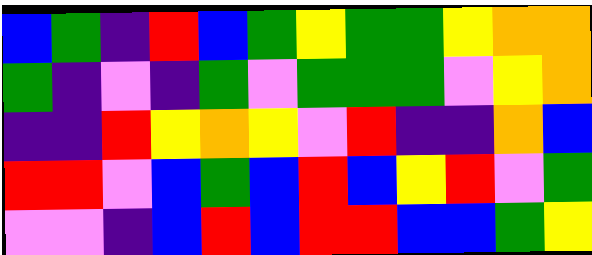[["blue", "green", "indigo", "red", "blue", "green", "yellow", "green", "green", "yellow", "orange", "orange"], ["green", "indigo", "violet", "indigo", "green", "violet", "green", "green", "green", "violet", "yellow", "orange"], ["indigo", "indigo", "red", "yellow", "orange", "yellow", "violet", "red", "indigo", "indigo", "orange", "blue"], ["red", "red", "violet", "blue", "green", "blue", "red", "blue", "yellow", "red", "violet", "green"], ["violet", "violet", "indigo", "blue", "red", "blue", "red", "red", "blue", "blue", "green", "yellow"]]